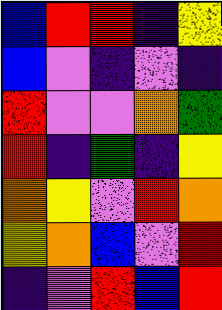[["blue", "red", "red", "indigo", "yellow"], ["blue", "violet", "indigo", "violet", "indigo"], ["red", "violet", "violet", "orange", "green"], ["red", "indigo", "green", "indigo", "yellow"], ["orange", "yellow", "violet", "red", "orange"], ["yellow", "orange", "blue", "violet", "red"], ["indigo", "violet", "red", "blue", "red"]]